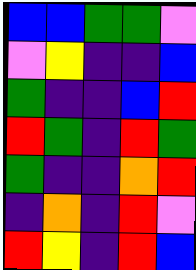[["blue", "blue", "green", "green", "violet"], ["violet", "yellow", "indigo", "indigo", "blue"], ["green", "indigo", "indigo", "blue", "red"], ["red", "green", "indigo", "red", "green"], ["green", "indigo", "indigo", "orange", "red"], ["indigo", "orange", "indigo", "red", "violet"], ["red", "yellow", "indigo", "red", "blue"]]